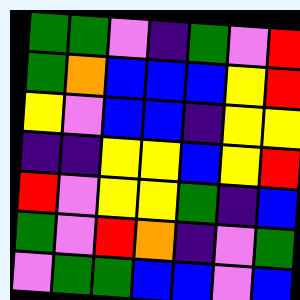[["green", "green", "violet", "indigo", "green", "violet", "red"], ["green", "orange", "blue", "blue", "blue", "yellow", "red"], ["yellow", "violet", "blue", "blue", "indigo", "yellow", "yellow"], ["indigo", "indigo", "yellow", "yellow", "blue", "yellow", "red"], ["red", "violet", "yellow", "yellow", "green", "indigo", "blue"], ["green", "violet", "red", "orange", "indigo", "violet", "green"], ["violet", "green", "green", "blue", "blue", "violet", "blue"]]